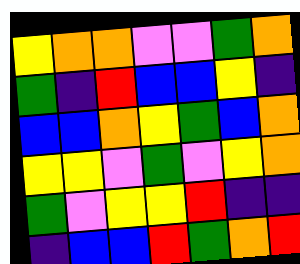[["yellow", "orange", "orange", "violet", "violet", "green", "orange"], ["green", "indigo", "red", "blue", "blue", "yellow", "indigo"], ["blue", "blue", "orange", "yellow", "green", "blue", "orange"], ["yellow", "yellow", "violet", "green", "violet", "yellow", "orange"], ["green", "violet", "yellow", "yellow", "red", "indigo", "indigo"], ["indigo", "blue", "blue", "red", "green", "orange", "red"]]